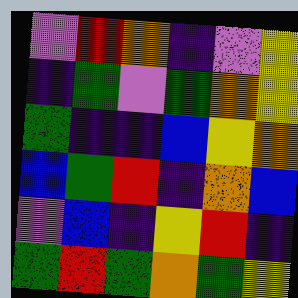[["violet", "red", "orange", "indigo", "violet", "yellow"], ["indigo", "green", "violet", "green", "orange", "yellow"], ["green", "indigo", "indigo", "blue", "yellow", "orange"], ["blue", "green", "red", "indigo", "orange", "blue"], ["violet", "blue", "indigo", "yellow", "red", "indigo"], ["green", "red", "green", "orange", "green", "yellow"]]